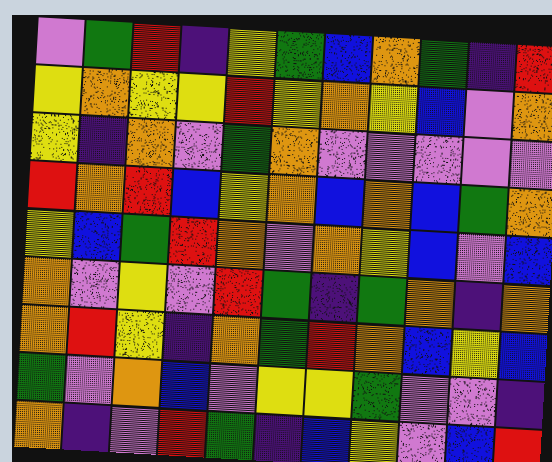[["violet", "green", "red", "indigo", "yellow", "green", "blue", "orange", "green", "indigo", "red"], ["yellow", "orange", "yellow", "yellow", "red", "yellow", "orange", "yellow", "blue", "violet", "orange"], ["yellow", "indigo", "orange", "violet", "green", "orange", "violet", "violet", "violet", "violet", "violet"], ["red", "orange", "red", "blue", "yellow", "orange", "blue", "orange", "blue", "green", "orange"], ["yellow", "blue", "green", "red", "orange", "violet", "orange", "yellow", "blue", "violet", "blue"], ["orange", "violet", "yellow", "violet", "red", "green", "indigo", "green", "orange", "indigo", "orange"], ["orange", "red", "yellow", "indigo", "orange", "green", "red", "orange", "blue", "yellow", "blue"], ["green", "violet", "orange", "blue", "violet", "yellow", "yellow", "green", "violet", "violet", "indigo"], ["orange", "indigo", "violet", "red", "green", "indigo", "blue", "yellow", "violet", "blue", "red"]]